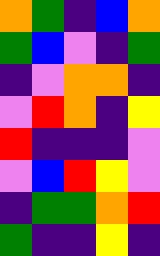[["orange", "green", "indigo", "blue", "orange"], ["green", "blue", "violet", "indigo", "green"], ["indigo", "violet", "orange", "orange", "indigo"], ["violet", "red", "orange", "indigo", "yellow"], ["red", "indigo", "indigo", "indigo", "violet"], ["violet", "blue", "red", "yellow", "violet"], ["indigo", "green", "green", "orange", "red"], ["green", "indigo", "indigo", "yellow", "indigo"]]